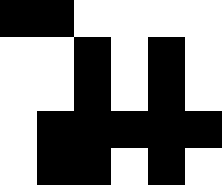[["black", "black", "white", "white", "white", "white"], ["white", "white", "black", "white", "black", "white"], ["white", "white", "black", "white", "black", "white"], ["white", "black", "black", "black", "black", "black"], ["white", "black", "black", "white", "black", "white"]]